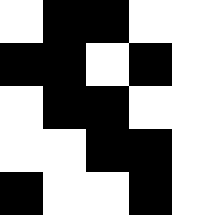[["white", "black", "black", "white", "white"], ["black", "black", "white", "black", "white"], ["white", "black", "black", "white", "white"], ["white", "white", "black", "black", "white"], ["black", "white", "white", "black", "white"]]